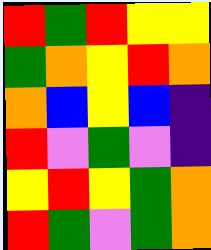[["red", "green", "red", "yellow", "yellow"], ["green", "orange", "yellow", "red", "orange"], ["orange", "blue", "yellow", "blue", "indigo"], ["red", "violet", "green", "violet", "indigo"], ["yellow", "red", "yellow", "green", "orange"], ["red", "green", "violet", "green", "orange"]]